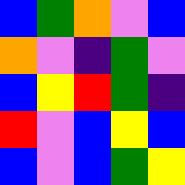[["blue", "green", "orange", "violet", "blue"], ["orange", "violet", "indigo", "green", "violet"], ["blue", "yellow", "red", "green", "indigo"], ["red", "violet", "blue", "yellow", "blue"], ["blue", "violet", "blue", "green", "yellow"]]